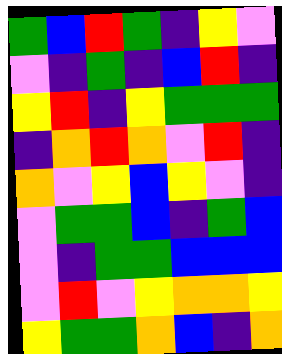[["green", "blue", "red", "green", "indigo", "yellow", "violet"], ["violet", "indigo", "green", "indigo", "blue", "red", "indigo"], ["yellow", "red", "indigo", "yellow", "green", "green", "green"], ["indigo", "orange", "red", "orange", "violet", "red", "indigo"], ["orange", "violet", "yellow", "blue", "yellow", "violet", "indigo"], ["violet", "green", "green", "blue", "indigo", "green", "blue"], ["violet", "indigo", "green", "green", "blue", "blue", "blue"], ["violet", "red", "violet", "yellow", "orange", "orange", "yellow"], ["yellow", "green", "green", "orange", "blue", "indigo", "orange"]]